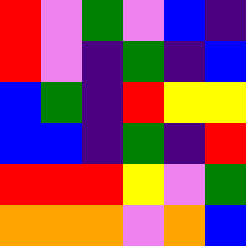[["red", "violet", "green", "violet", "blue", "indigo"], ["red", "violet", "indigo", "green", "indigo", "blue"], ["blue", "green", "indigo", "red", "yellow", "yellow"], ["blue", "blue", "indigo", "green", "indigo", "red"], ["red", "red", "red", "yellow", "violet", "green"], ["orange", "orange", "orange", "violet", "orange", "blue"]]